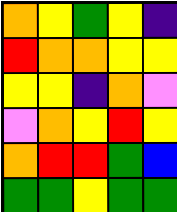[["orange", "yellow", "green", "yellow", "indigo"], ["red", "orange", "orange", "yellow", "yellow"], ["yellow", "yellow", "indigo", "orange", "violet"], ["violet", "orange", "yellow", "red", "yellow"], ["orange", "red", "red", "green", "blue"], ["green", "green", "yellow", "green", "green"]]